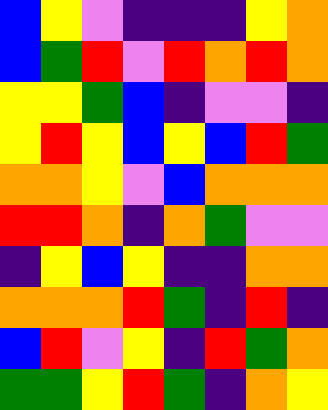[["blue", "yellow", "violet", "indigo", "indigo", "indigo", "yellow", "orange"], ["blue", "green", "red", "violet", "red", "orange", "red", "orange"], ["yellow", "yellow", "green", "blue", "indigo", "violet", "violet", "indigo"], ["yellow", "red", "yellow", "blue", "yellow", "blue", "red", "green"], ["orange", "orange", "yellow", "violet", "blue", "orange", "orange", "orange"], ["red", "red", "orange", "indigo", "orange", "green", "violet", "violet"], ["indigo", "yellow", "blue", "yellow", "indigo", "indigo", "orange", "orange"], ["orange", "orange", "orange", "red", "green", "indigo", "red", "indigo"], ["blue", "red", "violet", "yellow", "indigo", "red", "green", "orange"], ["green", "green", "yellow", "red", "green", "indigo", "orange", "yellow"]]